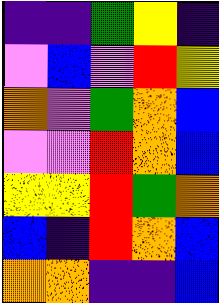[["indigo", "indigo", "green", "yellow", "indigo"], ["violet", "blue", "violet", "red", "yellow"], ["orange", "violet", "green", "orange", "blue"], ["violet", "violet", "red", "orange", "blue"], ["yellow", "yellow", "red", "green", "orange"], ["blue", "indigo", "red", "orange", "blue"], ["orange", "orange", "indigo", "indigo", "blue"]]